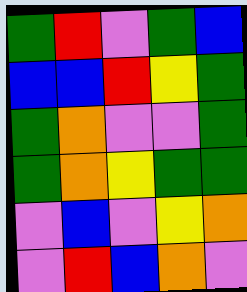[["green", "red", "violet", "green", "blue"], ["blue", "blue", "red", "yellow", "green"], ["green", "orange", "violet", "violet", "green"], ["green", "orange", "yellow", "green", "green"], ["violet", "blue", "violet", "yellow", "orange"], ["violet", "red", "blue", "orange", "violet"]]